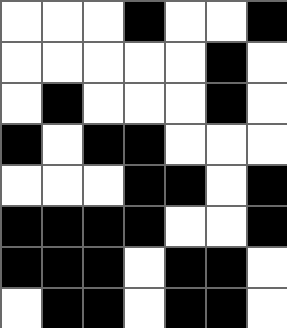[["white", "white", "white", "black", "white", "white", "black"], ["white", "white", "white", "white", "white", "black", "white"], ["white", "black", "white", "white", "white", "black", "white"], ["black", "white", "black", "black", "white", "white", "white"], ["white", "white", "white", "black", "black", "white", "black"], ["black", "black", "black", "black", "white", "white", "black"], ["black", "black", "black", "white", "black", "black", "white"], ["white", "black", "black", "white", "black", "black", "white"]]